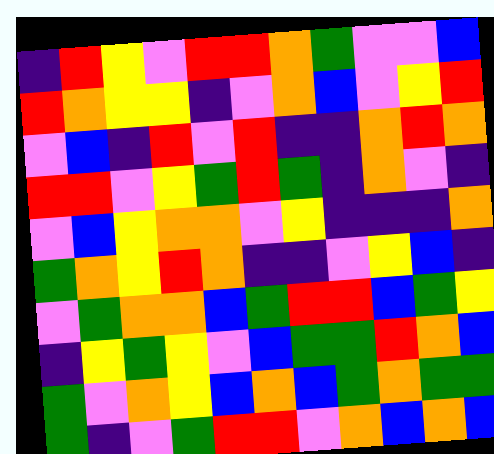[["indigo", "red", "yellow", "violet", "red", "red", "orange", "green", "violet", "violet", "blue"], ["red", "orange", "yellow", "yellow", "indigo", "violet", "orange", "blue", "violet", "yellow", "red"], ["violet", "blue", "indigo", "red", "violet", "red", "indigo", "indigo", "orange", "red", "orange"], ["red", "red", "violet", "yellow", "green", "red", "green", "indigo", "orange", "violet", "indigo"], ["violet", "blue", "yellow", "orange", "orange", "violet", "yellow", "indigo", "indigo", "indigo", "orange"], ["green", "orange", "yellow", "red", "orange", "indigo", "indigo", "violet", "yellow", "blue", "indigo"], ["violet", "green", "orange", "orange", "blue", "green", "red", "red", "blue", "green", "yellow"], ["indigo", "yellow", "green", "yellow", "violet", "blue", "green", "green", "red", "orange", "blue"], ["green", "violet", "orange", "yellow", "blue", "orange", "blue", "green", "orange", "green", "green"], ["green", "indigo", "violet", "green", "red", "red", "violet", "orange", "blue", "orange", "blue"]]